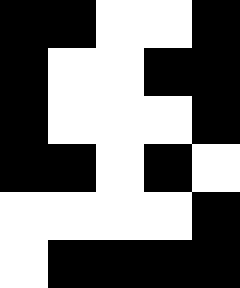[["black", "black", "white", "white", "black"], ["black", "white", "white", "black", "black"], ["black", "white", "white", "white", "black"], ["black", "black", "white", "black", "white"], ["white", "white", "white", "white", "black"], ["white", "black", "black", "black", "black"]]